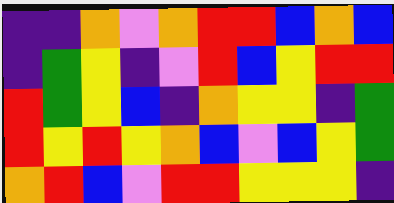[["indigo", "indigo", "orange", "violet", "orange", "red", "red", "blue", "orange", "blue"], ["indigo", "green", "yellow", "indigo", "violet", "red", "blue", "yellow", "red", "red"], ["red", "green", "yellow", "blue", "indigo", "orange", "yellow", "yellow", "indigo", "green"], ["red", "yellow", "red", "yellow", "orange", "blue", "violet", "blue", "yellow", "green"], ["orange", "red", "blue", "violet", "red", "red", "yellow", "yellow", "yellow", "indigo"]]